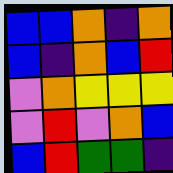[["blue", "blue", "orange", "indigo", "orange"], ["blue", "indigo", "orange", "blue", "red"], ["violet", "orange", "yellow", "yellow", "yellow"], ["violet", "red", "violet", "orange", "blue"], ["blue", "red", "green", "green", "indigo"]]